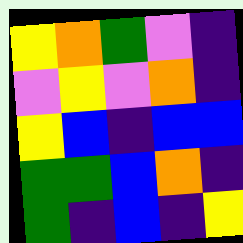[["yellow", "orange", "green", "violet", "indigo"], ["violet", "yellow", "violet", "orange", "indigo"], ["yellow", "blue", "indigo", "blue", "blue"], ["green", "green", "blue", "orange", "indigo"], ["green", "indigo", "blue", "indigo", "yellow"]]